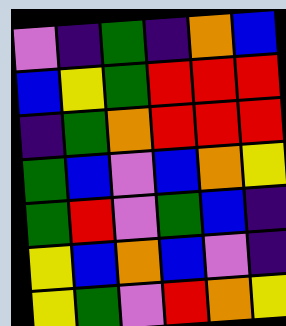[["violet", "indigo", "green", "indigo", "orange", "blue"], ["blue", "yellow", "green", "red", "red", "red"], ["indigo", "green", "orange", "red", "red", "red"], ["green", "blue", "violet", "blue", "orange", "yellow"], ["green", "red", "violet", "green", "blue", "indigo"], ["yellow", "blue", "orange", "blue", "violet", "indigo"], ["yellow", "green", "violet", "red", "orange", "yellow"]]